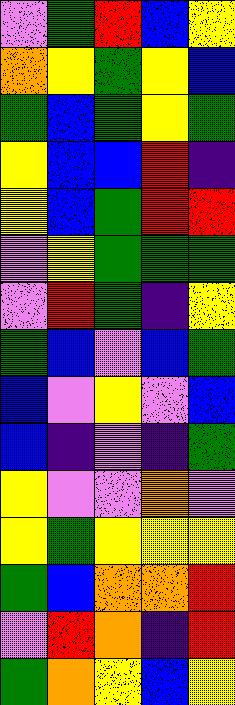[["violet", "green", "red", "blue", "yellow"], ["orange", "yellow", "green", "yellow", "blue"], ["green", "blue", "green", "yellow", "green"], ["yellow", "blue", "blue", "red", "indigo"], ["yellow", "blue", "green", "red", "red"], ["violet", "yellow", "green", "green", "green"], ["violet", "red", "green", "indigo", "yellow"], ["green", "blue", "violet", "blue", "green"], ["blue", "violet", "yellow", "violet", "blue"], ["blue", "indigo", "violet", "indigo", "green"], ["yellow", "violet", "violet", "orange", "violet"], ["yellow", "green", "yellow", "yellow", "yellow"], ["green", "blue", "orange", "orange", "red"], ["violet", "red", "orange", "indigo", "red"], ["green", "orange", "yellow", "blue", "yellow"]]